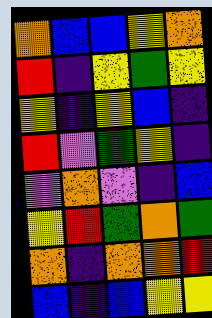[["orange", "blue", "blue", "yellow", "orange"], ["red", "indigo", "yellow", "green", "yellow"], ["yellow", "indigo", "yellow", "blue", "indigo"], ["red", "violet", "green", "yellow", "indigo"], ["violet", "orange", "violet", "indigo", "blue"], ["yellow", "red", "green", "orange", "green"], ["orange", "indigo", "orange", "orange", "red"], ["blue", "indigo", "blue", "yellow", "yellow"]]